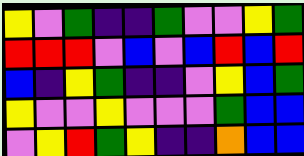[["yellow", "violet", "green", "indigo", "indigo", "green", "violet", "violet", "yellow", "green"], ["red", "red", "red", "violet", "blue", "violet", "blue", "red", "blue", "red"], ["blue", "indigo", "yellow", "green", "indigo", "indigo", "violet", "yellow", "blue", "green"], ["yellow", "violet", "violet", "yellow", "violet", "violet", "violet", "green", "blue", "blue"], ["violet", "yellow", "red", "green", "yellow", "indigo", "indigo", "orange", "blue", "blue"]]